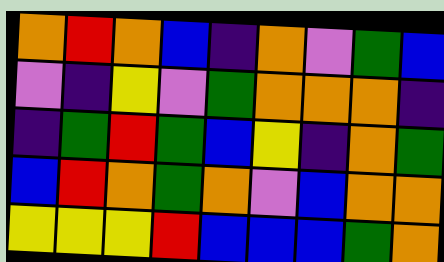[["orange", "red", "orange", "blue", "indigo", "orange", "violet", "green", "blue"], ["violet", "indigo", "yellow", "violet", "green", "orange", "orange", "orange", "indigo"], ["indigo", "green", "red", "green", "blue", "yellow", "indigo", "orange", "green"], ["blue", "red", "orange", "green", "orange", "violet", "blue", "orange", "orange"], ["yellow", "yellow", "yellow", "red", "blue", "blue", "blue", "green", "orange"]]